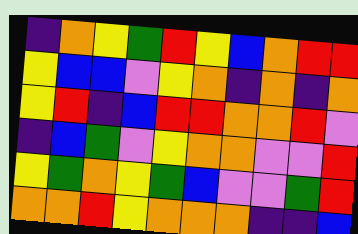[["indigo", "orange", "yellow", "green", "red", "yellow", "blue", "orange", "red", "red"], ["yellow", "blue", "blue", "violet", "yellow", "orange", "indigo", "orange", "indigo", "orange"], ["yellow", "red", "indigo", "blue", "red", "red", "orange", "orange", "red", "violet"], ["indigo", "blue", "green", "violet", "yellow", "orange", "orange", "violet", "violet", "red"], ["yellow", "green", "orange", "yellow", "green", "blue", "violet", "violet", "green", "red"], ["orange", "orange", "red", "yellow", "orange", "orange", "orange", "indigo", "indigo", "blue"]]